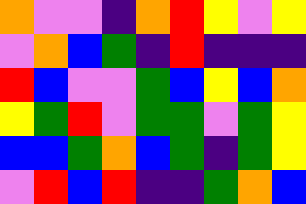[["orange", "violet", "violet", "indigo", "orange", "red", "yellow", "violet", "yellow"], ["violet", "orange", "blue", "green", "indigo", "red", "indigo", "indigo", "indigo"], ["red", "blue", "violet", "violet", "green", "blue", "yellow", "blue", "orange"], ["yellow", "green", "red", "violet", "green", "green", "violet", "green", "yellow"], ["blue", "blue", "green", "orange", "blue", "green", "indigo", "green", "yellow"], ["violet", "red", "blue", "red", "indigo", "indigo", "green", "orange", "blue"]]